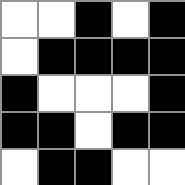[["white", "white", "black", "white", "black"], ["white", "black", "black", "black", "black"], ["black", "white", "white", "white", "black"], ["black", "black", "white", "black", "black"], ["white", "black", "black", "white", "white"]]